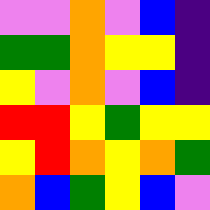[["violet", "violet", "orange", "violet", "blue", "indigo"], ["green", "green", "orange", "yellow", "yellow", "indigo"], ["yellow", "violet", "orange", "violet", "blue", "indigo"], ["red", "red", "yellow", "green", "yellow", "yellow"], ["yellow", "red", "orange", "yellow", "orange", "green"], ["orange", "blue", "green", "yellow", "blue", "violet"]]